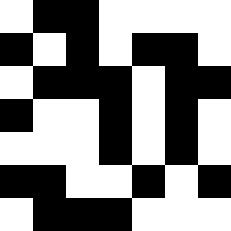[["white", "black", "black", "white", "white", "white", "white"], ["black", "white", "black", "white", "black", "black", "white"], ["white", "black", "black", "black", "white", "black", "black"], ["black", "white", "white", "black", "white", "black", "white"], ["white", "white", "white", "black", "white", "black", "white"], ["black", "black", "white", "white", "black", "white", "black"], ["white", "black", "black", "black", "white", "white", "white"]]